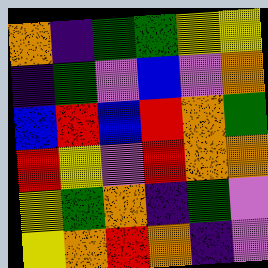[["orange", "indigo", "green", "green", "yellow", "yellow"], ["indigo", "green", "violet", "blue", "violet", "orange"], ["blue", "red", "blue", "red", "orange", "green"], ["red", "yellow", "violet", "red", "orange", "orange"], ["yellow", "green", "orange", "indigo", "green", "violet"], ["yellow", "orange", "red", "orange", "indigo", "violet"]]